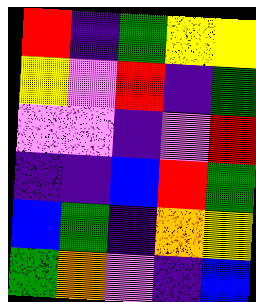[["red", "indigo", "green", "yellow", "yellow"], ["yellow", "violet", "red", "indigo", "green"], ["violet", "violet", "indigo", "violet", "red"], ["indigo", "indigo", "blue", "red", "green"], ["blue", "green", "indigo", "orange", "yellow"], ["green", "orange", "violet", "indigo", "blue"]]